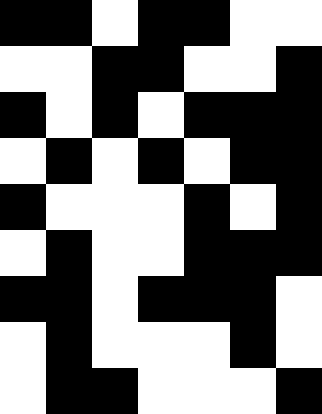[["black", "black", "white", "black", "black", "white", "white"], ["white", "white", "black", "black", "white", "white", "black"], ["black", "white", "black", "white", "black", "black", "black"], ["white", "black", "white", "black", "white", "black", "black"], ["black", "white", "white", "white", "black", "white", "black"], ["white", "black", "white", "white", "black", "black", "black"], ["black", "black", "white", "black", "black", "black", "white"], ["white", "black", "white", "white", "white", "black", "white"], ["white", "black", "black", "white", "white", "white", "black"]]